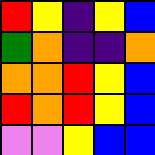[["red", "yellow", "indigo", "yellow", "blue"], ["green", "orange", "indigo", "indigo", "orange"], ["orange", "orange", "red", "yellow", "blue"], ["red", "orange", "red", "yellow", "blue"], ["violet", "violet", "yellow", "blue", "blue"]]